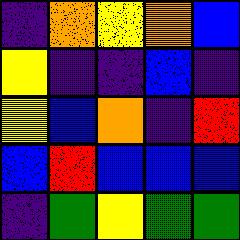[["indigo", "orange", "yellow", "orange", "blue"], ["yellow", "indigo", "indigo", "blue", "indigo"], ["yellow", "blue", "orange", "indigo", "red"], ["blue", "red", "blue", "blue", "blue"], ["indigo", "green", "yellow", "green", "green"]]